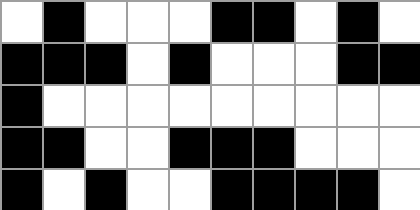[["white", "black", "white", "white", "white", "black", "black", "white", "black", "white"], ["black", "black", "black", "white", "black", "white", "white", "white", "black", "black"], ["black", "white", "white", "white", "white", "white", "white", "white", "white", "white"], ["black", "black", "white", "white", "black", "black", "black", "white", "white", "white"], ["black", "white", "black", "white", "white", "black", "black", "black", "black", "white"]]